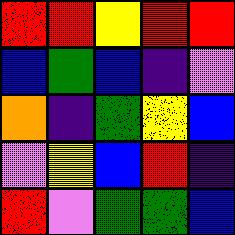[["red", "red", "yellow", "red", "red"], ["blue", "green", "blue", "indigo", "violet"], ["orange", "indigo", "green", "yellow", "blue"], ["violet", "yellow", "blue", "red", "indigo"], ["red", "violet", "green", "green", "blue"]]